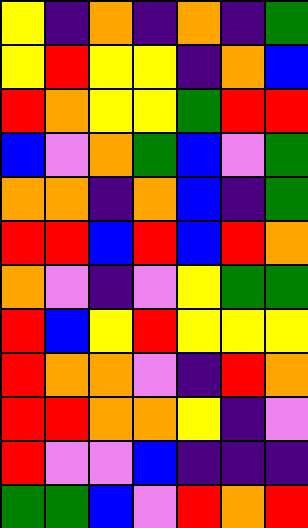[["yellow", "indigo", "orange", "indigo", "orange", "indigo", "green"], ["yellow", "red", "yellow", "yellow", "indigo", "orange", "blue"], ["red", "orange", "yellow", "yellow", "green", "red", "red"], ["blue", "violet", "orange", "green", "blue", "violet", "green"], ["orange", "orange", "indigo", "orange", "blue", "indigo", "green"], ["red", "red", "blue", "red", "blue", "red", "orange"], ["orange", "violet", "indigo", "violet", "yellow", "green", "green"], ["red", "blue", "yellow", "red", "yellow", "yellow", "yellow"], ["red", "orange", "orange", "violet", "indigo", "red", "orange"], ["red", "red", "orange", "orange", "yellow", "indigo", "violet"], ["red", "violet", "violet", "blue", "indigo", "indigo", "indigo"], ["green", "green", "blue", "violet", "red", "orange", "red"]]